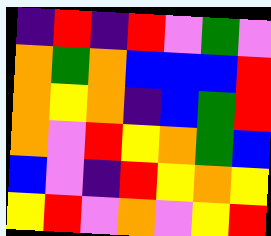[["indigo", "red", "indigo", "red", "violet", "green", "violet"], ["orange", "green", "orange", "blue", "blue", "blue", "red"], ["orange", "yellow", "orange", "indigo", "blue", "green", "red"], ["orange", "violet", "red", "yellow", "orange", "green", "blue"], ["blue", "violet", "indigo", "red", "yellow", "orange", "yellow"], ["yellow", "red", "violet", "orange", "violet", "yellow", "red"]]